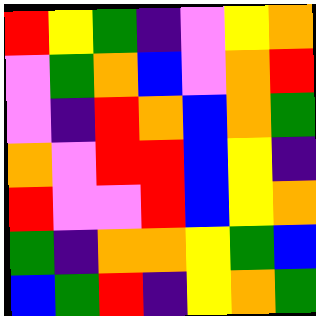[["red", "yellow", "green", "indigo", "violet", "yellow", "orange"], ["violet", "green", "orange", "blue", "violet", "orange", "red"], ["violet", "indigo", "red", "orange", "blue", "orange", "green"], ["orange", "violet", "red", "red", "blue", "yellow", "indigo"], ["red", "violet", "violet", "red", "blue", "yellow", "orange"], ["green", "indigo", "orange", "orange", "yellow", "green", "blue"], ["blue", "green", "red", "indigo", "yellow", "orange", "green"]]